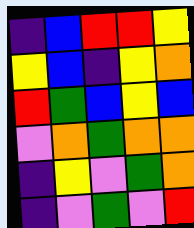[["indigo", "blue", "red", "red", "yellow"], ["yellow", "blue", "indigo", "yellow", "orange"], ["red", "green", "blue", "yellow", "blue"], ["violet", "orange", "green", "orange", "orange"], ["indigo", "yellow", "violet", "green", "orange"], ["indigo", "violet", "green", "violet", "red"]]